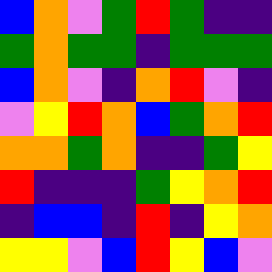[["blue", "orange", "violet", "green", "red", "green", "indigo", "indigo"], ["green", "orange", "green", "green", "indigo", "green", "green", "green"], ["blue", "orange", "violet", "indigo", "orange", "red", "violet", "indigo"], ["violet", "yellow", "red", "orange", "blue", "green", "orange", "red"], ["orange", "orange", "green", "orange", "indigo", "indigo", "green", "yellow"], ["red", "indigo", "indigo", "indigo", "green", "yellow", "orange", "red"], ["indigo", "blue", "blue", "indigo", "red", "indigo", "yellow", "orange"], ["yellow", "yellow", "violet", "blue", "red", "yellow", "blue", "violet"]]